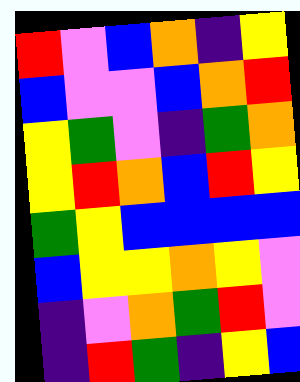[["red", "violet", "blue", "orange", "indigo", "yellow"], ["blue", "violet", "violet", "blue", "orange", "red"], ["yellow", "green", "violet", "indigo", "green", "orange"], ["yellow", "red", "orange", "blue", "red", "yellow"], ["green", "yellow", "blue", "blue", "blue", "blue"], ["blue", "yellow", "yellow", "orange", "yellow", "violet"], ["indigo", "violet", "orange", "green", "red", "violet"], ["indigo", "red", "green", "indigo", "yellow", "blue"]]